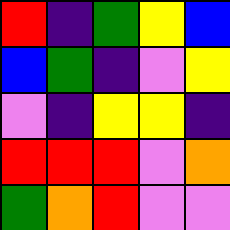[["red", "indigo", "green", "yellow", "blue"], ["blue", "green", "indigo", "violet", "yellow"], ["violet", "indigo", "yellow", "yellow", "indigo"], ["red", "red", "red", "violet", "orange"], ["green", "orange", "red", "violet", "violet"]]